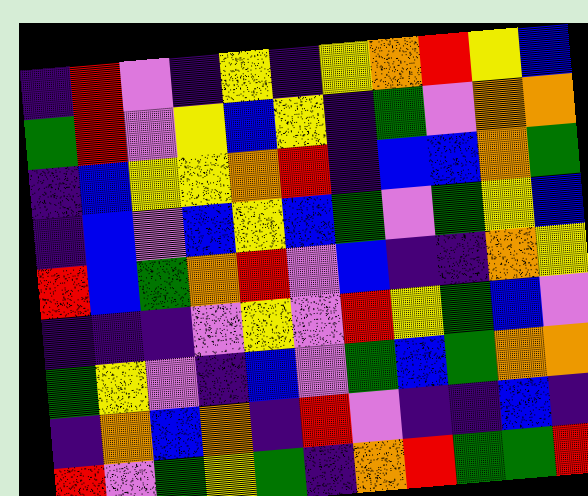[["indigo", "red", "violet", "indigo", "yellow", "indigo", "yellow", "orange", "red", "yellow", "blue"], ["green", "red", "violet", "yellow", "blue", "yellow", "indigo", "green", "violet", "orange", "orange"], ["indigo", "blue", "yellow", "yellow", "orange", "red", "indigo", "blue", "blue", "orange", "green"], ["indigo", "blue", "violet", "blue", "yellow", "blue", "green", "violet", "green", "yellow", "blue"], ["red", "blue", "green", "orange", "red", "violet", "blue", "indigo", "indigo", "orange", "yellow"], ["indigo", "indigo", "indigo", "violet", "yellow", "violet", "red", "yellow", "green", "blue", "violet"], ["green", "yellow", "violet", "indigo", "blue", "violet", "green", "blue", "green", "orange", "orange"], ["indigo", "orange", "blue", "orange", "indigo", "red", "violet", "indigo", "indigo", "blue", "indigo"], ["red", "violet", "green", "yellow", "green", "indigo", "orange", "red", "green", "green", "red"]]